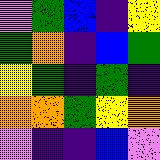[["violet", "green", "blue", "indigo", "yellow"], ["green", "orange", "indigo", "blue", "green"], ["yellow", "green", "indigo", "green", "indigo"], ["orange", "orange", "green", "yellow", "orange"], ["violet", "indigo", "indigo", "blue", "violet"]]